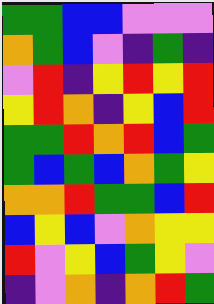[["green", "green", "blue", "blue", "violet", "violet", "violet"], ["orange", "green", "blue", "violet", "indigo", "green", "indigo"], ["violet", "red", "indigo", "yellow", "red", "yellow", "red"], ["yellow", "red", "orange", "indigo", "yellow", "blue", "red"], ["green", "green", "red", "orange", "red", "blue", "green"], ["green", "blue", "green", "blue", "orange", "green", "yellow"], ["orange", "orange", "red", "green", "green", "blue", "red"], ["blue", "yellow", "blue", "violet", "orange", "yellow", "yellow"], ["red", "violet", "yellow", "blue", "green", "yellow", "violet"], ["indigo", "violet", "orange", "indigo", "orange", "red", "green"]]